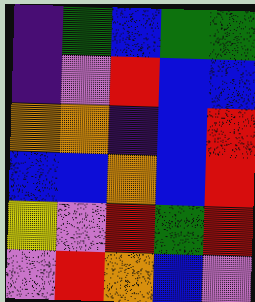[["indigo", "green", "blue", "green", "green"], ["indigo", "violet", "red", "blue", "blue"], ["orange", "orange", "indigo", "blue", "red"], ["blue", "blue", "orange", "blue", "red"], ["yellow", "violet", "red", "green", "red"], ["violet", "red", "orange", "blue", "violet"]]